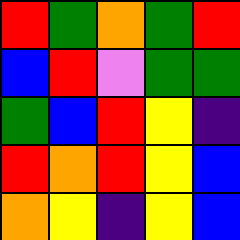[["red", "green", "orange", "green", "red"], ["blue", "red", "violet", "green", "green"], ["green", "blue", "red", "yellow", "indigo"], ["red", "orange", "red", "yellow", "blue"], ["orange", "yellow", "indigo", "yellow", "blue"]]